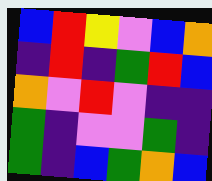[["blue", "red", "yellow", "violet", "blue", "orange"], ["indigo", "red", "indigo", "green", "red", "blue"], ["orange", "violet", "red", "violet", "indigo", "indigo"], ["green", "indigo", "violet", "violet", "green", "indigo"], ["green", "indigo", "blue", "green", "orange", "blue"]]